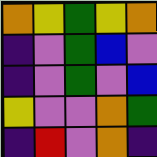[["orange", "yellow", "green", "yellow", "orange"], ["indigo", "violet", "green", "blue", "violet"], ["indigo", "violet", "green", "violet", "blue"], ["yellow", "violet", "violet", "orange", "green"], ["indigo", "red", "violet", "orange", "indigo"]]